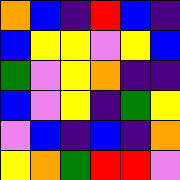[["orange", "blue", "indigo", "red", "blue", "indigo"], ["blue", "yellow", "yellow", "violet", "yellow", "blue"], ["green", "violet", "yellow", "orange", "indigo", "indigo"], ["blue", "violet", "yellow", "indigo", "green", "yellow"], ["violet", "blue", "indigo", "blue", "indigo", "orange"], ["yellow", "orange", "green", "red", "red", "violet"]]